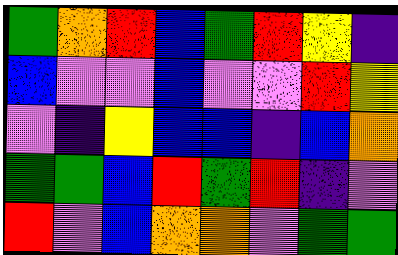[["green", "orange", "red", "blue", "green", "red", "yellow", "indigo"], ["blue", "violet", "violet", "blue", "violet", "violet", "red", "yellow"], ["violet", "indigo", "yellow", "blue", "blue", "indigo", "blue", "orange"], ["green", "green", "blue", "red", "green", "red", "indigo", "violet"], ["red", "violet", "blue", "orange", "orange", "violet", "green", "green"]]